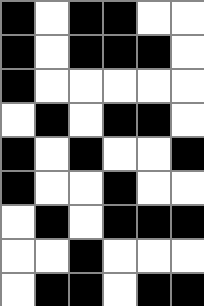[["black", "white", "black", "black", "white", "white"], ["black", "white", "black", "black", "black", "white"], ["black", "white", "white", "white", "white", "white"], ["white", "black", "white", "black", "black", "white"], ["black", "white", "black", "white", "white", "black"], ["black", "white", "white", "black", "white", "white"], ["white", "black", "white", "black", "black", "black"], ["white", "white", "black", "white", "white", "white"], ["white", "black", "black", "white", "black", "black"]]